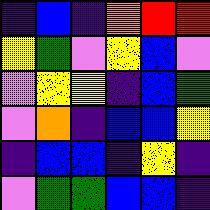[["indigo", "blue", "indigo", "orange", "red", "red"], ["yellow", "green", "violet", "yellow", "blue", "violet"], ["violet", "yellow", "yellow", "indigo", "blue", "green"], ["violet", "orange", "indigo", "blue", "blue", "yellow"], ["indigo", "blue", "blue", "indigo", "yellow", "indigo"], ["violet", "green", "green", "blue", "blue", "indigo"]]